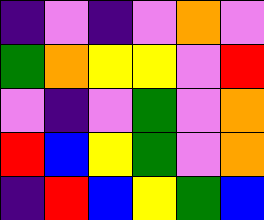[["indigo", "violet", "indigo", "violet", "orange", "violet"], ["green", "orange", "yellow", "yellow", "violet", "red"], ["violet", "indigo", "violet", "green", "violet", "orange"], ["red", "blue", "yellow", "green", "violet", "orange"], ["indigo", "red", "blue", "yellow", "green", "blue"]]